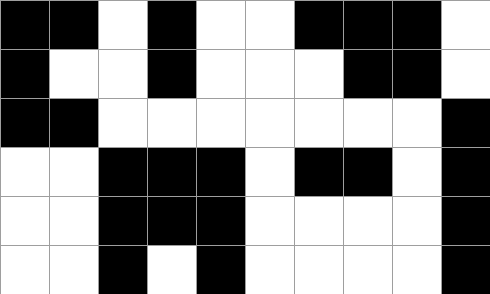[["black", "black", "white", "black", "white", "white", "black", "black", "black", "white"], ["black", "white", "white", "black", "white", "white", "white", "black", "black", "white"], ["black", "black", "white", "white", "white", "white", "white", "white", "white", "black"], ["white", "white", "black", "black", "black", "white", "black", "black", "white", "black"], ["white", "white", "black", "black", "black", "white", "white", "white", "white", "black"], ["white", "white", "black", "white", "black", "white", "white", "white", "white", "black"]]